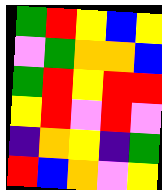[["green", "red", "yellow", "blue", "yellow"], ["violet", "green", "orange", "orange", "blue"], ["green", "red", "yellow", "red", "red"], ["yellow", "red", "violet", "red", "violet"], ["indigo", "orange", "yellow", "indigo", "green"], ["red", "blue", "orange", "violet", "yellow"]]